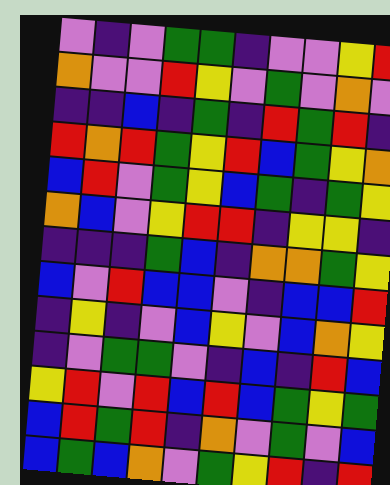[["violet", "indigo", "violet", "green", "green", "indigo", "violet", "violet", "yellow", "red"], ["orange", "violet", "violet", "red", "yellow", "violet", "green", "violet", "orange", "violet"], ["indigo", "indigo", "blue", "indigo", "green", "indigo", "red", "green", "red", "indigo"], ["red", "orange", "red", "green", "yellow", "red", "blue", "green", "yellow", "orange"], ["blue", "red", "violet", "green", "yellow", "blue", "green", "indigo", "green", "yellow"], ["orange", "blue", "violet", "yellow", "red", "red", "indigo", "yellow", "yellow", "indigo"], ["indigo", "indigo", "indigo", "green", "blue", "indigo", "orange", "orange", "green", "yellow"], ["blue", "violet", "red", "blue", "blue", "violet", "indigo", "blue", "blue", "red"], ["indigo", "yellow", "indigo", "violet", "blue", "yellow", "violet", "blue", "orange", "yellow"], ["indigo", "violet", "green", "green", "violet", "indigo", "blue", "indigo", "red", "blue"], ["yellow", "red", "violet", "red", "blue", "red", "blue", "green", "yellow", "green"], ["blue", "red", "green", "red", "indigo", "orange", "violet", "green", "violet", "blue"], ["blue", "green", "blue", "orange", "violet", "green", "yellow", "red", "indigo", "red"]]